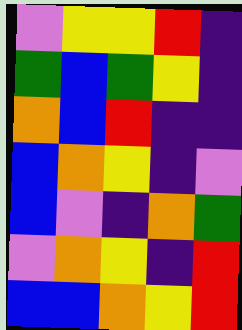[["violet", "yellow", "yellow", "red", "indigo"], ["green", "blue", "green", "yellow", "indigo"], ["orange", "blue", "red", "indigo", "indigo"], ["blue", "orange", "yellow", "indigo", "violet"], ["blue", "violet", "indigo", "orange", "green"], ["violet", "orange", "yellow", "indigo", "red"], ["blue", "blue", "orange", "yellow", "red"]]